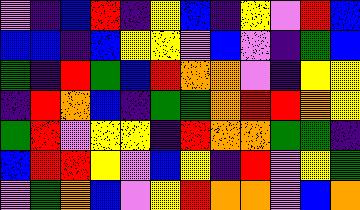[["violet", "indigo", "blue", "red", "indigo", "yellow", "blue", "indigo", "yellow", "violet", "red", "blue"], ["blue", "blue", "indigo", "blue", "yellow", "yellow", "violet", "blue", "violet", "indigo", "green", "blue"], ["green", "indigo", "red", "green", "blue", "red", "orange", "orange", "violet", "indigo", "yellow", "yellow"], ["indigo", "red", "orange", "blue", "indigo", "green", "green", "orange", "red", "red", "orange", "yellow"], ["green", "red", "violet", "yellow", "yellow", "indigo", "red", "orange", "orange", "green", "green", "indigo"], ["blue", "red", "red", "yellow", "violet", "blue", "yellow", "indigo", "red", "violet", "yellow", "green"], ["violet", "green", "orange", "blue", "violet", "yellow", "red", "orange", "orange", "violet", "blue", "orange"]]